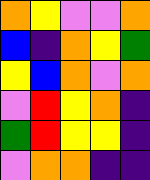[["orange", "yellow", "violet", "violet", "orange"], ["blue", "indigo", "orange", "yellow", "green"], ["yellow", "blue", "orange", "violet", "orange"], ["violet", "red", "yellow", "orange", "indigo"], ["green", "red", "yellow", "yellow", "indigo"], ["violet", "orange", "orange", "indigo", "indigo"]]